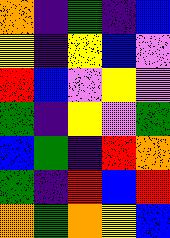[["orange", "indigo", "green", "indigo", "blue"], ["yellow", "indigo", "yellow", "blue", "violet"], ["red", "blue", "violet", "yellow", "violet"], ["green", "indigo", "yellow", "violet", "green"], ["blue", "green", "indigo", "red", "orange"], ["green", "indigo", "red", "blue", "red"], ["orange", "green", "orange", "yellow", "blue"]]